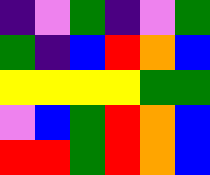[["indigo", "violet", "green", "indigo", "violet", "green"], ["green", "indigo", "blue", "red", "orange", "blue"], ["yellow", "yellow", "yellow", "yellow", "green", "green"], ["violet", "blue", "green", "red", "orange", "blue"], ["red", "red", "green", "red", "orange", "blue"]]